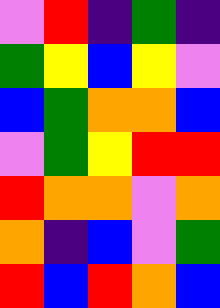[["violet", "red", "indigo", "green", "indigo"], ["green", "yellow", "blue", "yellow", "violet"], ["blue", "green", "orange", "orange", "blue"], ["violet", "green", "yellow", "red", "red"], ["red", "orange", "orange", "violet", "orange"], ["orange", "indigo", "blue", "violet", "green"], ["red", "blue", "red", "orange", "blue"]]